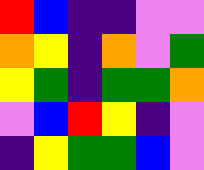[["red", "blue", "indigo", "indigo", "violet", "violet"], ["orange", "yellow", "indigo", "orange", "violet", "green"], ["yellow", "green", "indigo", "green", "green", "orange"], ["violet", "blue", "red", "yellow", "indigo", "violet"], ["indigo", "yellow", "green", "green", "blue", "violet"]]